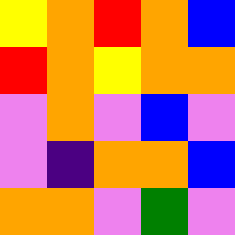[["yellow", "orange", "red", "orange", "blue"], ["red", "orange", "yellow", "orange", "orange"], ["violet", "orange", "violet", "blue", "violet"], ["violet", "indigo", "orange", "orange", "blue"], ["orange", "orange", "violet", "green", "violet"]]